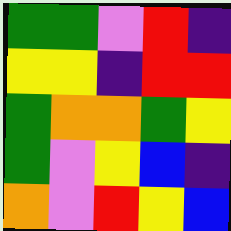[["green", "green", "violet", "red", "indigo"], ["yellow", "yellow", "indigo", "red", "red"], ["green", "orange", "orange", "green", "yellow"], ["green", "violet", "yellow", "blue", "indigo"], ["orange", "violet", "red", "yellow", "blue"]]